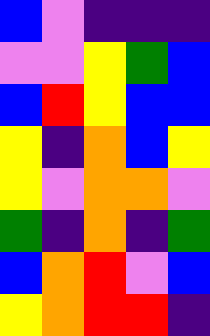[["blue", "violet", "indigo", "indigo", "indigo"], ["violet", "violet", "yellow", "green", "blue"], ["blue", "red", "yellow", "blue", "blue"], ["yellow", "indigo", "orange", "blue", "yellow"], ["yellow", "violet", "orange", "orange", "violet"], ["green", "indigo", "orange", "indigo", "green"], ["blue", "orange", "red", "violet", "blue"], ["yellow", "orange", "red", "red", "indigo"]]